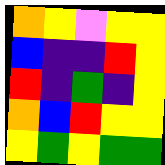[["orange", "yellow", "violet", "yellow", "yellow"], ["blue", "indigo", "indigo", "red", "yellow"], ["red", "indigo", "green", "indigo", "yellow"], ["orange", "blue", "red", "yellow", "yellow"], ["yellow", "green", "yellow", "green", "green"]]